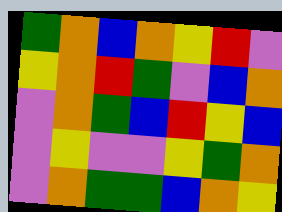[["green", "orange", "blue", "orange", "yellow", "red", "violet"], ["yellow", "orange", "red", "green", "violet", "blue", "orange"], ["violet", "orange", "green", "blue", "red", "yellow", "blue"], ["violet", "yellow", "violet", "violet", "yellow", "green", "orange"], ["violet", "orange", "green", "green", "blue", "orange", "yellow"]]